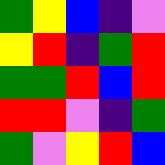[["green", "yellow", "blue", "indigo", "violet"], ["yellow", "red", "indigo", "green", "red"], ["green", "green", "red", "blue", "red"], ["red", "red", "violet", "indigo", "green"], ["green", "violet", "yellow", "red", "blue"]]